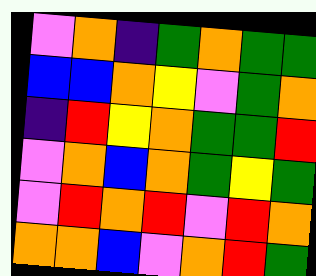[["violet", "orange", "indigo", "green", "orange", "green", "green"], ["blue", "blue", "orange", "yellow", "violet", "green", "orange"], ["indigo", "red", "yellow", "orange", "green", "green", "red"], ["violet", "orange", "blue", "orange", "green", "yellow", "green"], ["violet", "red", "orange", "red", "violet", "red", "orange"], ["orange", "orange", "blue", "violet", "orange", "red", "green"]]